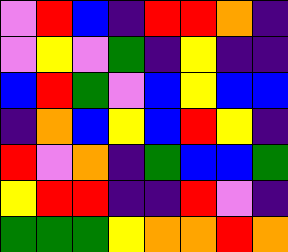[["violet", "red", "blue", "indigo", "red", "red", "orange", "indigo"], ["violet", "yellow", "violet", "green", "indigo", "yellow", "indigo", "indigo"], ["blue", "red", "green", "violet", "blue", "yellow", "blue", "blue"], ["indigo", "orange", "blue", "yellow", "blue", "red", "yellow", "indigo"], ["red", "violet", "orange", "indigo", "green", "blue", "blue", "green"], ["yellow", "red", "red", "indigo", "indigo", "red", "violet", "indigo"], ["green", "green", "green", "yellow", "orange", "orange", "red", "orange"]]